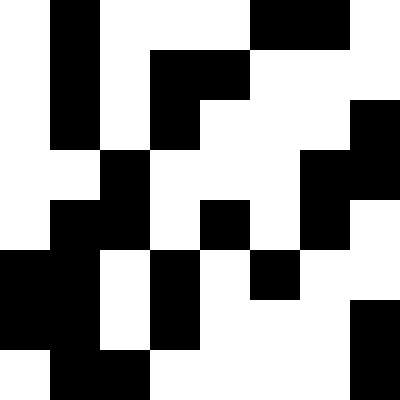[["white", "black", "white", "white", "white", "black", "black", "white"], ["white", "black", "white", "black", "black", "white", "white", "white"], ["white", "black", "white", "black", "white", "white", "white", "black"], ["white", "white", "black", "white", "white", "white", "black", "black"], ["white", "black", "black", "white", "black", "white", "black", "white"], ["black", "black", "white", "black", "white", "black", "white", "white"], ["black", "black", "white", "black", "white", "white", "white", "black"], ["white", "black", "black", "white", "white", "white", "white", "black"]]